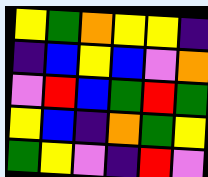[["yellow", "green", "orange", "yellow", "yellow", "indigo"], ["indigo", "blue", "yellow", "blue", "violet", "orange"], ["violet", "red", "blue", "green", "red", "green"], ["yellow", "blue", "indigo", "orange", "green", "yellow"], ["green", "yellow", "violet", "indigo", "red", "violet"]]